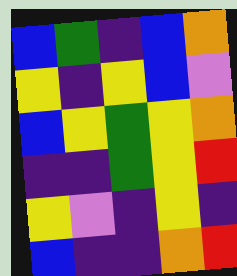[["blue", "green", "indigo", "blue", "orange"], ["yellow", "indigo", "yellow", "blue", "violet"], ["blue", "yellow", "green", "yellow", "orange"], ["indigo", "indigo", "green", "yellow", "red"], ["yellow", "violet", "indigo", "yellow", "indigo"], ["blue", "indigo", "indigo", "orange", "red"]]